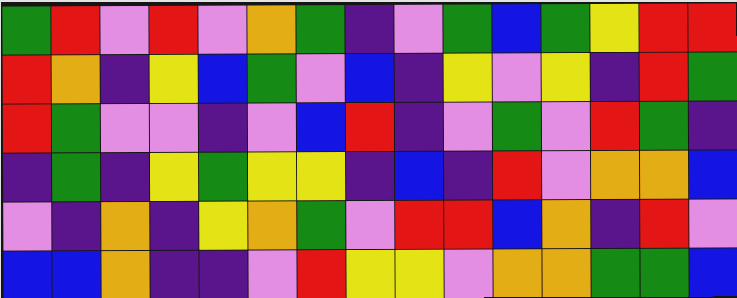[["green", "red", "violet", "red", "violet", "orange", "green", "indigo", "violet", "green", "blue", "green", "yellow", "red", "red"], ["red", "orange", "indigo", "yellow", "blue", "green", "violet", "blue", "indigo", "yellow", "violet", "yellow", "indigo", "red", "green"], ["red", "green", "violet", "violet", "indigo", "violet", "blue", "red", "indigo", "violet", "green", "violet", "red", "green", "indigo"], ["indigo", "green", "indigo", "yellow", "green", "yellow", "yellow", "indigo", "blue", "indigo", "red", "violet", "orange", "orange", "blue"], ["violet", "indigo", "orange", "indigo", "yellow", "orange", "green", "violet", "red", "red", "blue", "orange", "indigo", "red", "violet"], ["blue", "blue", "orange", "indigo", "indigo", "violet", "red", "yellow", "yellow", "violet", "orange", "orange", "green", "green", "blue"]]